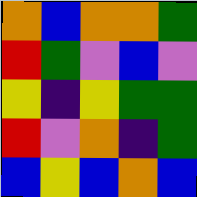[["orange", "blue", "orange", "orange", "green"], ["red", "green", "violet", "blue", "violet"], ["yellow", "indigo", "yellow", "green", "green"], ["red", "violet", "orange", "indigo", "green"], ["blue", "yellow", "blue", "orange", "blue"]]